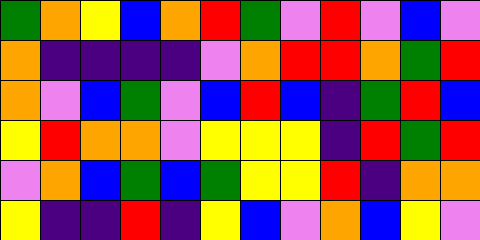[["green", "orange", "yellow", "blue", "orange", "red", "green", "violet", "red", "violet", "blue", "violet"], ["orange", "indigo", "indigo", "indigo", "indigo", "violet", "orange", "red", "red", "orange", "green", "red"], ["orange", "violet", "blue", "green", "violet", "blue", "red", "blue", "indigo", "green", "red", "blue"], ["yellow", "red", "orange", "orange", "violet", "yellow", "yellow", "yellow", "indigo", "red", "green", "red"], ["violet", "orange", "blue", "green", "blue", "green", "yellow", "yellow", "red", "indigo", "orange", "orange"], ["yellow", "indigo", "indigo", "red", "indigo", "yellow", "blue", "violet", "orange", "blue", "yellow", "violet"]]